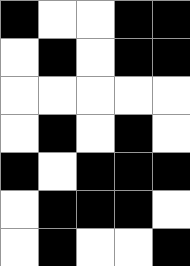[["black", "white", "white", "black", "black"], ["white", "black", "white", "black", "black"], ["white", "white", "white", "white", "white"], ["white", "black", "white", "black", "white"], ["black", "white", "black", "black", "black"], ["white", "black", "black", "black", "white"], ["white", "black", "white", "white", "black"]]